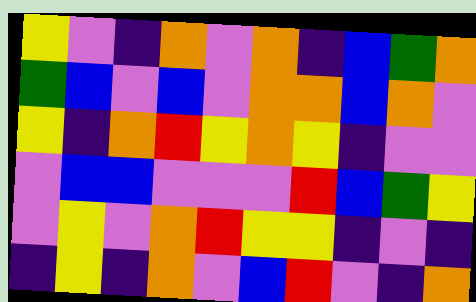[["yellow", "violet", "indigo", "orange", "violet", "orange", "indigo", "blue", "green", "orange"], ["green", "blue", "violet", "blue", "violet", "orange", "orange", "blue", "orange", "violet"], ["yellow", "indigo", "orange", "red", "yellow", "orange", "yellow", "indigo", "violet", "violet"], ["violet", "blue", "blue", "violet", "violet", "violet", "red", "blue", "green", "yellow"], ["violet", "yellow", "violet", "orange", "red", "yellow", "yellow", "indigo", "violet", "indigo"], ["indigo", "yellow", "indigo", "orange", "violet", "blue", "red", "violet", "indigo", "orange"]]